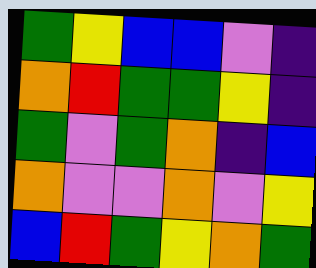[["green", "yellow", "blue", "blue", "violet", "indigo"], ["orange", "red", "green", "green", "yellow", "indigo"], ["green", "violet", "green", "orange", "indigo", "blue"], ["orange", "violet", "violet", "orange", "violet", "yellow"], ["blue", "red", "green", "yellow", "orange", "green"]]